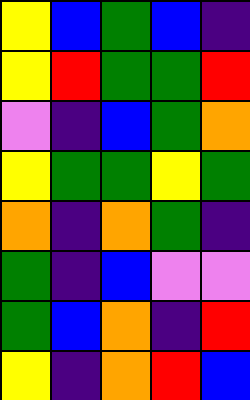[["yellow", "blue", "green", "blue", "indigo"], ["yellow", "red", "green", "green", "red"], ["violet", "indigo", "blue", "green", "orange"], ["yellow", "green", "green", "yellow", "green"], ["orange", "indigo", "orange", "green", "indigo"], ["green", "indigo", "blue", "violet", "violet"], ["green", "blue", "orange", "indigo", "red"], ["yellow", "indigo", "orange", "red", "blue"]]